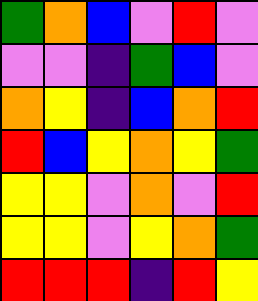[["green", "orange", "blue", "violet", "red", "violet"], ["violet", "violet", "indigo", "green", "blue", "violet"], ["orange", "yellow", "indigo", "blue", "orange", "red"], ["red", "blue", "yellow", "orange", "yellow", "green"], ["yellow", "yellow", "violet", "orange", "violet", "red"], ["yellow", "yellow", "violet", "yellow", "orange", "green"], ["red", "red", "red", "indigo", "red", "yellow"]]